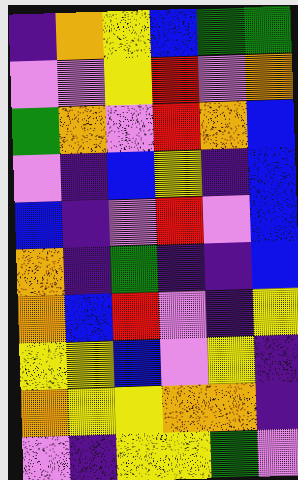[["indigo", "orange", "yellow", "blue", "green", "green"], ["violet", "violet", "yellow", "red", "violet", "orange"], ["green", "orange", "violet", "red", "orange", "blue"], ["violet", "indigo", "blue", "yellow", "indigo", "blue"], ["blue", "indigo", "violet", "red", "violet", "blue"], ["orange", "indigo", "green", "indigo", "indigo", "blue"], ["orange", "blue", "red", "violet", "indigo", "yellow"], ["yellow", "yellow", "blue", "violet", "yellow", "indigo"], ["orange", "yellow", "yellow", "orange", "orange", "indigo"], ["violet", "indigo", "yellow", "yellow", "green", "violet"]]